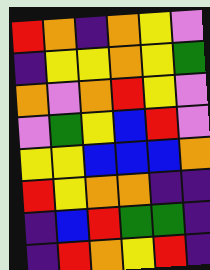[["red", "orange", "indigo", "orange", "yellow", "violet"], ["indigo", "yellow", "yellow", "orange", "yellow", "green"], ["orange", "violet", "orange", "red", "yellow", "violet"], ["violet", "green", "yellow", "blue", "red", "violet"], ["yellow", "yellow", "blue", "blue", "blue", "orange"], ["red", "yellow", "orange", "orange", "indigo", "indigo"], ["indigo", "blue", "red", "green", "green", "indigo"], ["indigo", "red", "orange", "yellow", "red", "indigo"]]